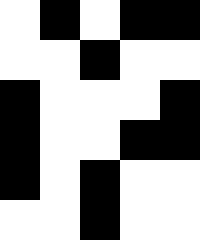[["white", "black", "white", "black", "black"], ["white", "white", "black", "white", "white"], ["black", "white", "white", "white", "black"], ["black", "white", "white", "black", "black"], ["black", "white", "black", "white", "white"], ["white", "white", "black", "white", "white"]]